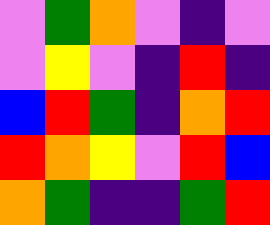[["violet", "green", "orange", "violet", "indigo", "violet"], ["violet", "yellow", "violet", "indigo", "red", "indigo"], ["blue", "red", "green", "indigo", "orange", "red"], ["red", "orange", "yellow", "violet", "red", "blue"], ["orange", "green", "indigo", "indigo", "green", "red"]]